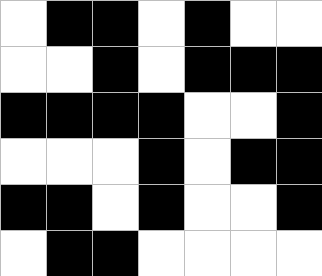[["white", "black", "black", "white", "black", "white", "white"], ["white", "white", "black", "white", "black", "black", "black"], ["black", "black", "black", "black", "white", "white", "black"], ["white", "white", "white", "black", "white", "black", "black"], ["black", "black", "white", "black", "white", "white", "black"], ["white", "black", "black", "white", "white", "white", "white"]]